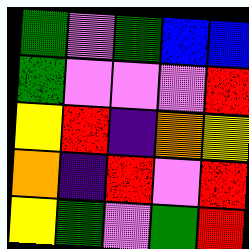[["green", "violet", "green", "blue", "blue"], ["green", "violet", "violet", "violet", "red"], ["yellow", "red", "indigo", "orange", "yellow"], ["orange", "indigo", "red", "violet", "red"], ["yellow", "green", "violet", "green", "red"]]